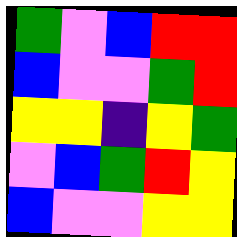[["green", "violet", "blue", "red", "red"], ["blue", "violet", "violet", "green", "red"], ["yellow", "yellow", "indigo", "yellow", "green"], ["violet", "blue", "green", "red", "yellow"], ["blue", "violet", "violet", "yellow", "yellow"]]